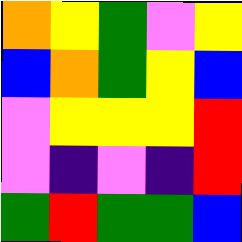[["orange", "yellow", "green", "violet", "yellow"], ["blue", "orange", "green", "yellow", "blue"], ["violet", "yellow", "yellow", "yellow", "red"], ["violet", "indigo", "violet", "indigo", "red"], ["green", "red", "green", "green", "blue"]]